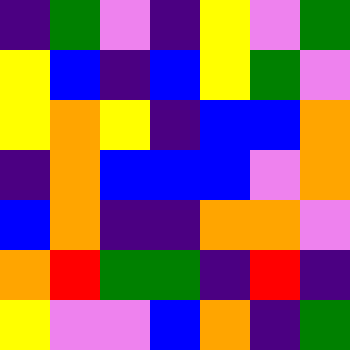[["indigo", "green", "violet", "indigo", "yellow", "violet", "green"], ["yellow", "blue", "indigo", "blue", "yellow", "green", "violet"], ["yellow", "orange", "yellow", "indigo", "blue", "blue", "orange"], ["indigo", "orange", "blue", "blue", "blue", "violet", "orange"], ["blue", "orange", "indigo", "indigo", "orange", "orange", "violet"], ["orange", "red", "green", "green", "indigo", "red", "indigo"], ["yellow", "violet", "violet", "blue", "orange", "indigo", "green"]]